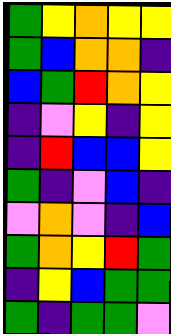[["green", "yellow", "orange", "yellow", "yellow"], ["green", "blue", "orange", "orange", "indigo"], ["blue", "green", "red", "orange", "yellow"], ["indigo", "violet", "yellow", "indigo", "yellow"], ["indigo", "red", "blue", "blue", "yellow"], ["green", "indigo", "violet", "blue", "indigo"], ["violet", "orange", "violet", "indigo", "blue"], ["green", "orange", "yellow", "red", "green"], ["indigo", "yellow", "blue", "green", "green"], ["green", "indigo", "green", "green", "violet"]]